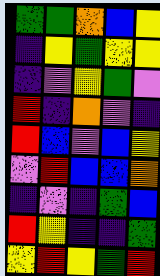[["green", "green", "orange", "blue", "yellow"], ["indigo", "yellow", "green", "yellow", "yellow"], ["indigo", "violet", "yellow", "green", "violet"], ["red", "indigo", "orange", "violet", "indigo"], ["red", "blue", "violet", "blue", "yellow"], ["violet", "red", "blue", "blue", "orange"], ["indigo", "violet", "indigo", "green", "blue"], ["red", "yellow", "indigo", "indigo", "green"], ["yellow", "red", "yellow", "green", "red"]]